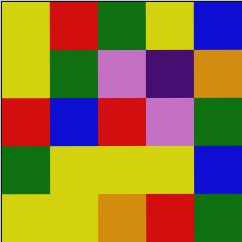[["yellow", "red", "green", "yellow", "blue"], ["yellow", "green", "violet", "indigo", "orange"], ["red", "blue", "red", "violet", "green"], ["green", "yellow", "yellow", "yellow", "blue"], ["yellow", "yellow", "orange", "red", "green"]]